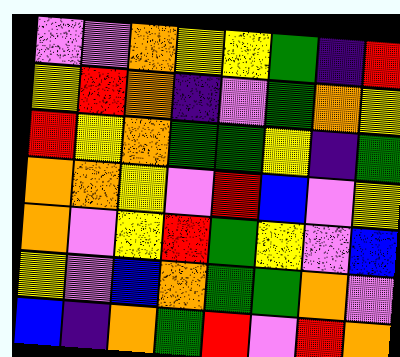[["violet", "violet", "orange", "yellow", "yellow", "green", "indigo", "red"], ["yellow", "red", "orange", "indigo", "violet", "green", "orange", "yellow"], ["red", "yellow", "orange", "green", "green", "yellow", "indigo", "green"], ["orange", "orange", "yellow", "violet", "red", "blue", "violet", "yellow"], ["orange", "violet", "yellow", "red", "green", "yellow", "violet", "blue"], ["yellow", "violet", "blue", "orange", "green", "green", "orange", "violet"], ["blue", "indigo", "orange", "green", "red", "violet", "red", "orange"]]